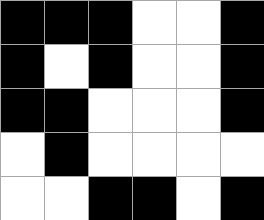[["black", "black", "black", "white", "white", "black"], ["black", "white", "black", "white", "white", "black"], ["black", "black", "white", "white", "white", "black"], ["white", "black", "white", "white", "white", "white"], ["white", "white", "black", "black", "white", "black"]]